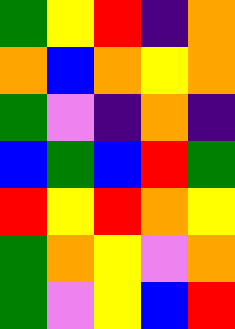[["green", "yellow", "red", "indigo", "orange"], ["orange", "blue", "orange", "yellow", "orange"], ["green", "violet", "indigo", "orange", "indigo"], ["blue", "green", "blue", "red", "green"], ["red", "yellow", "red", "orange", "yellow"], ["green", "orange", "yellow", "violet", "orange"], ["green", "violet", "yellow", "blue", "red"]]